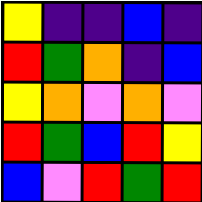[["yellow", "indigo", "indigo", "blue", "indigo"], ["red", "green", "orange", "indigo", "blue"], ["yellow", "orange", "violet", "orange", "violet"], ["red", "green", "blue", "red", "yellow"], ["blue", "violet", "red", "green", "red"]]